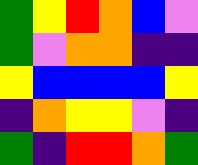[["green", "yellow", "red", "orange", "blue", "violet"], ["green", "violet", "orange", "orange", "indigo", "indigo"], ["yellow", "blue", "blue", "blue", "blue", "yellow"], ["indigo", "orange", "yellow", "yellow", "violet", "indigo"], ["green", "indigo", "red", "red", "orange", "green"]]